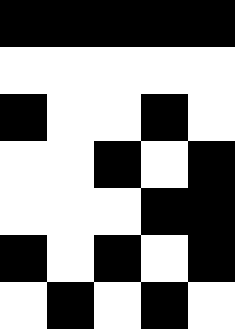[["black", "black", "black", "black", "black"], ["white", "white", "white", "white", "white"], ["black", "white", "white", "black", "white"], ["white", "white", "black", "white", "black"], ["white", "white", "white", "black", "black"], ["black", "white", "black", "white", "black"], ["white", "black", "white", "black", "white"]]